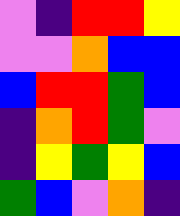[["violet", "indigo", "red", "red", "yellow"], ["violet", "violet", "orange", "blue", "blue"], ["blue", "red", "red", "green", "blue"], ["indigo", "orange", "red", "green", "violet"], ["indigo", "yellow", "green", "yellow", "blue"], ["green", "blue", "violet", "orange", "indigo"]]